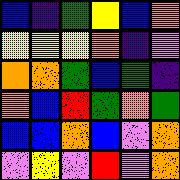[["blue", "indigo", "green", "yellow", "blue", "orange"], ["yellow", "yellow", "yellow", "orange", "indigo", "violet"], ["orange", "orange", "green", "blue", "green", "indigo"], ["orange", "blue", "red", "green", "orange", "green"], ["blue", "blue", "orange", "blue", "violet", "orange"], ["violet", "yellow", "violet", "red", "violet", "orange"]]